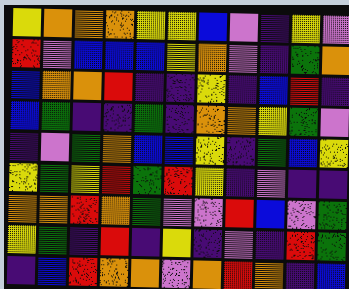[["yellow", "orange", "orange", "orange", "yellow", "yellow", "blue", "violet", "indigo", "yellow", "violet"], ["red", "violet", "blue", "blue", "blue", "yellow", "orange", "violet", "indigo", "green", "orange"], ["blue", "orange", "orange", "red", "indigo", "indigo", "yellow", "indigo", "blue", "red", "indigo"], ["blue", "green", "indigo", "indigo", "green", "indigo", "orange", "orange", "yellow", "green", "violet"], ["indigo", "violet", "green", "orange", "blue", "blue", "yellow", "indigo", "green", "blue", "yellow"], ["yellow", "green", "yellow", "red", "green", "red", "yellow", "indigo", "violet", "indigo", "indigo"], ["orange", "orange", "red", "orange", "green", "violet", "violet", "red", "blue", "violet", "green"], ["yellow", "green", "indigo", "red", "indigo", "yellow", "indigo", "violet", "indigo", "red", "green"], ["indigo", "blue", "red", "orange", "orange", "violet", "orange", "red", "orange", "indigo", "blue"]]